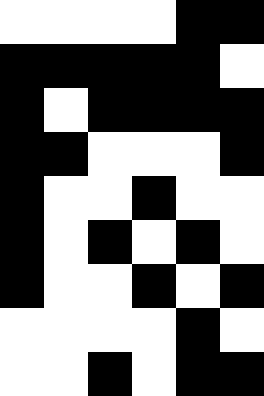[["white", "white", "white", "white", "black", "black"], ["black", "black", "black", "black", "black", "white"], ["black", "white", "black", "black", "black", "black"], ["black", "black", "white", "white", "white", "black"], ["black", "white", "white", "black", "white", "white"], ["black", "white", "black", "white", "black", "white"], ["black", "white", "white", "black", "white", "black"], ["white", "white", "white", "white", "black", "white"], ["white", "white", "black", "white", "black", "black"]]